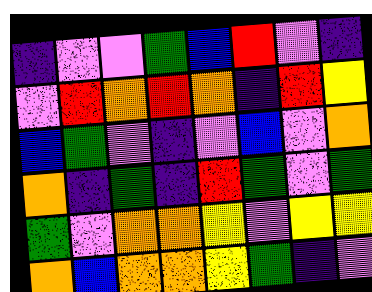[["indigo", "violet", "violet", "green", "blue", "red", "violet", "indigo"], ["violet", "red", "orange", "red", "orange", "indigo", "red", "yellow"], ["blue", "green", "violet", "indigo", "violet", "blue", "violet", "orange"], ["orange", "indigo", "green", "indigo", "red", "green", "violet", "green"], ["green", "violet", "orange", "orange", "yellow", "violet", "yellow", "yellow"], ["orange", "blue", "orange", "orange", "yellow", "green", "indigo", "violet"]]